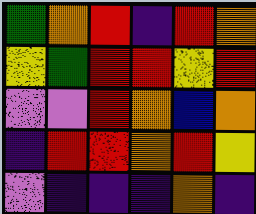[["green", "orange", "red", "indigo", "red", "orange"], ["yellow", "green", "red", "red", "yellow", "red"], ["violet", "violet", "red", "orange", "blue", "orange"], ["indigo", "red", "red", "orange", "red", "yellow"], ["violet", "indigo", "indigo", "indigo", "orange", "indigo"]]